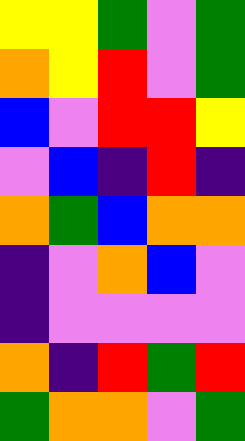[["yellow", "yellow", "green", "violet", "green"], ["orange", "yellow", "red", "violet", "green"], ["blue", "violet", "red", "red", "yellow"], ["violet", "blue", "indigo", "red", "indigo"], ["orange", "green", "blue", "orange", "orange"], ["indigo", "violet", "orange", "blue", "violet"], ["indigo", "violet", "violet", "violet", "violet"], ["orange", "indigo", "red", "green", "red"], ["green", "orange", "orange", "violet", "green"]]